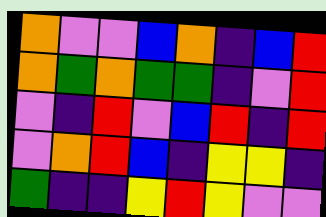[["orange", "violet", "violet", "blue", "orange", "indigo", "blue", "red"], ["orange", "green", "orange", "green", "green", "indigo", "violet", "red"], ["violet", "indigo", "red", "violet", "blue", "red", "indigo", "red"], ["violet", "orange", "red", "blue", "indigo", "yellow", "yellow", "indigo"], ["green", "indigo", "indigo", "yellow", "red", "yellow", "violet", "violet"]]